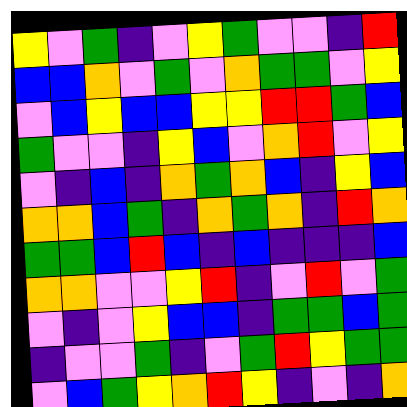[["yellow", "violet", "green", "indigo", "violet", "yellow", "green", "violet", "violet", "indigo", "red"], ["blue", "blue", "orange", "violet", "green", "violet", "orange", "green", "green", "violet", "yellow"], ["violet", "blue", "yellow", "blue", "blue", "yellow", "yellow", "red", "red", "green", "blue"], ["green", "violet", "violet", "indigo", "yellow", "blue", "violet", "orange", "red", "violet", "yellow"], ["violet", "indigo", "blue", "indigo", "orange", "green", "orange", "blue", "indigo", "yellow", "blue"], ["orange", "orange", "blue", "green", "indigo", "orange", "green", "orange", "indigo", "red", "orange"], ["green", "green", "blue", "red", "blue", "indigo", "blue", "indigo", "indigo", "indigo", "blue"], ["orange", "orange", "violet", "violet", "yellow", "red", "indigo", "violet", "red", "violet", "green"], ["violet", "indigo", "violet", "yellow", "blue", "blue", "indigo", "green", "green", "blue", "green"], ["indigo", "violet", "violet", "green", "indigo", "violet", "green", "red", "yellow", "green", "green"], ["violet", "blue", "green", "yellow", "orange", "red", "yellow", "indigo", "violet", "indigo", "orange"]]